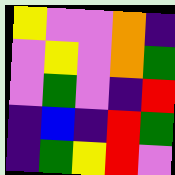[["yellow", "violet", "violet", "orange", "indigo"], ["violet", "yellow", "violet", "orange", "green"], ["violet", "green", "violet", "indigo", "red"], ["indigo", "blue", "indigo", "red", "green"], ["indigo", "green", "yellow", "red", "violet"]]